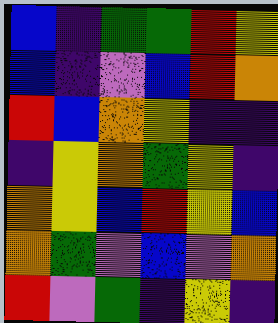[["blue", "indigo", "green", "green", "red", "yellow"], ["blue", "indigo", "violet", "blue", "red", "orange"], ["red", "blue", "orange", "yellow", "indigo", "indigo"], ["indigo", "yellow", "orange", "green", "yellow", "indigo"], ["orange", "yellow", "blue", "red", "yellow", "blue"], ["orange", "green", "violet", "blue", "violet", "orange"], ["red", "violet", "green", "indigo", "yellow", "indigo"]]